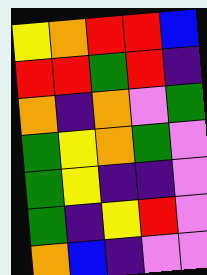[["yellow", "orange", "red", "red", "blue"], ["red", "red", "green", "red", "indigo"], ["orange", "indigo", "orange", "violet", "green"], ["green", "yellow", "orange", "green", "violet"], ["green", "yellow", "indigo", "indigo", "violet"], ["green", "indigo", "yellow", "red", "violet"], ["orange", "blue", "indigo", "violet", "violet"]]